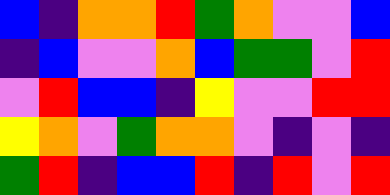[["blue", "indigo", "orange", "orange", "red", "green", "orange", "violet", "violet", "blue"], ["indigo", "blue", "violet", "violet", "orange", "blue", "green", "green", "violet", "red"], ["violet", "red", "blue", "blue", "indigo", "yellow", "violet", "violet", "red", "red"], ["yellow", "orange", "violet", "green", "orange", "orange", "violet", "indigo", "violet", "indigo"], ["green", "red", "indigo", "blue", "blue", "red", "indigo", "red", "violet", "red"]]